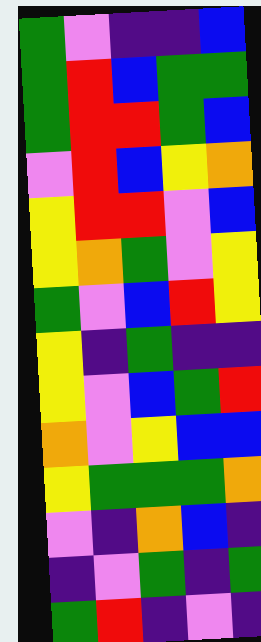[["green", "violet", "indigo", "indigo", "blue"], ["green", "red", "blue", "green", "green"], ["green", "red", "red", "green", "blue"], ["violet", "red", "blue", "yellow", "orange"], ["yellow", "red", "red", "violet", "blue"], ["yellow", "orange", "green", "violet", "yellow"], ["green", "violet", "blue", "red", "yellow"], ["yellow", "indigo", "green", "indigo", "indigo"], ["yellow", "violet", "blue", "green", "red"], ["orange", "violet", "yellow", "blue", "blue"], ["yellow", "green", "green", "green", "orange"], ["violet", "indigo", "orange", "blue", "indigo"], ["indigo", "violet", "green", "indigo", "green"], ["green", "red", "indigo", "violet", "indigo"]]